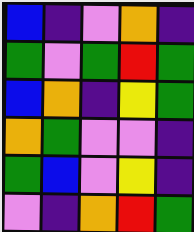[["blue", "indigo", "violet", "orange", "indigo"], ["green", "violet", "green", "red", "green"], ["blue", "orange", "indigo", "yellow", "green"], ["orange", "green", "violet", "violet", "indigo"], ["green", "blue", "violet", "yellow", "indigo"], ["violet", "indigo", "orange", "red", "green"]]